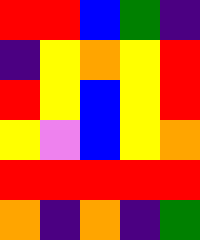[["red", "red", "blue", "green", "indigo"], ["indigo", "yellow", "orange", "yellow", "red"], ["red", "yellow", "blue", "yellow", "red"], ["yellow", "violet", "blue", "yellow", "orange"], ["red", "red", "red", "red", "red"], ["orange", "indigo", "orange", "indigo", "green"]]